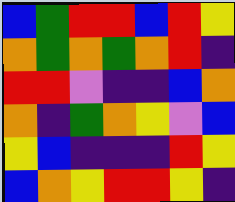[["blue", "green", "red", "red", "blue", "red", "yellow"], ["orange", "green", "orange", "green", "orange", "red", "indigo"], ["red", "red", "violet", "indigo", "indigo", "blue", "orange"], ["orange", "indigo", "green", "orange", "yellow", "violet", "blue"], ["yellow", "blue", "indigo", "indigo", "indigo", "red", "yellow"], ["blue", "orange", "yellow", "red", "red", "yellow", "indigo"]]